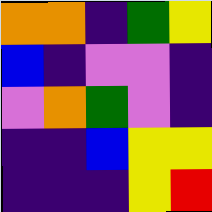[["orange", "orange", "indigo", "green", "yellow"], ["blue", "indigo", "violet", "violet", "indigo"], ["violet", "orange", "green", "violet", "indigo"], ["indigo", "indigo", "blue", "yellow", "yellow"], ["indigo", "indigo", "indigo", "yellow", "red"]]